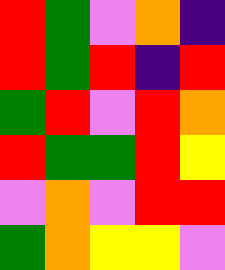[["red", "green", "violet", "orange", "indigo"], ["red", "green", "red", "indigo", "red"], ["green", "red", "violet", "red", "orange"], ["red", "green", "green", "red", "yellow"], ["violet", "orange", "violet", "red", "red"], ["green", "orange", "yellow", "yellow", "violet"]]